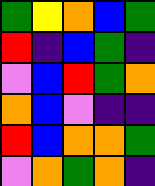[["green", "yellow", "orange", "blue", "green"], ["red", "indigo", "blue", "green", "indigo"], ["violet", "blue", "red", "green", "orange"], ["orange", "blue", "violet", "indigo", "indigo"], ["red", "blue", "orange", "orange", "green"], ["violet", "orange", "green", "orange", "indigo"]]